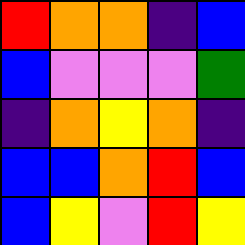[["red", "orange", "orange", "indigo", "blue"], ["blue", "violet", "violet", "violet", "green"], ["indigo", "orange", "yellow", "orange", "indigo"], ["blue", "blue", "orange", "red", "blue"], ["blue", "yellow", "violet", "red", "yellow"]]